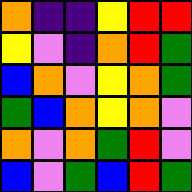[["orange", "indigo", "indigo", "yellow", "red", "red"], ["yellow", "violet", "indigo", "orange", "red", "green"], ["blue", "orange", "violet", "yellow", "orange", "green"], ["green", "blue", "orange", "yellow", "orange", "violet"], ["orange", "violet", "orange", "green", "red", "violet"], ["blue", "violet", "green", "blue", "red", "green"]]